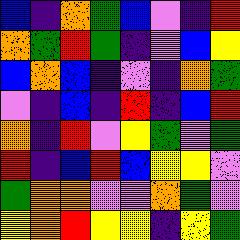[["blue", "indigo", "orange", "green", "blue", "violet", "indigo", "red"], ["orange", "green", "red", "green", "indigo", "violet", "blue", "yellow"], ["blue", "orange", "blue", "indigo", "violet", "indigo", "orange", "green"], ["violet", "indigo", "blue", "indigo", "red", "indigo", "blue", "red"], ["orange", "indigo", "red", "violet", "yellow", "green", "violet", "green"], ["red", "indigo", "blue", "red", "blue", "yellow", "yellow", "violet"], ["green", "orange", "orange", "violet", "violet", "orange", "green", "violet"], ["yellow", "orange", "red", "yellow", "yellow", "indigo", "yellow", "green"]]